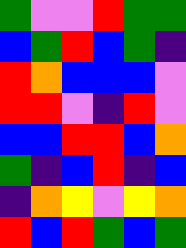[["green", "violet", "violet", "red", "green", "green"], ["blue", "green", "red", "blue", "green", "indigo"], ["red", "orange", "blue", "blue", "blue", "violet"], ["red", "red", "violet", "indigo", "red", "violet"], ["blue", "blue", "red", "red", "blue", "orange"], ["green", "indigo", "blue", "red", "indigo", "blue"], ["indigo", "orange", "yellow", "violet", "yellow", "orange"], ["red", "blue", "red", "green", "blue", "green"]]